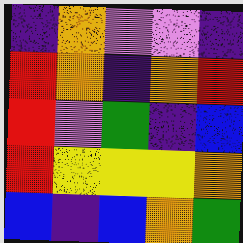[["indigo", "orange", "violet", "violet", "indigo"], ["red", "orange", "indigo", "orange", "red"], ["red", "violet", "green", "indigo", "blue"], ["red", "yellow", "yellow", "yellow", "orange"], ["blue", "indigo", "blue", "orange", "green"]]